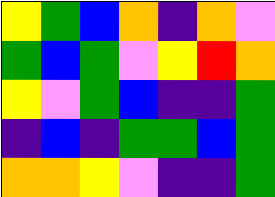[["yellow", "green", "blue", "orange", "indigo", "orange", "violet"], ["green", "blue", "green", "violet", "yellow", "red", "orange"], ["yellow", "violet", "green", "blue", "indigo", "indigo", "green"], ["indigo", "blue", "indigo", "green", "green", "blue", "green"], ["orange", "orange", "yellow", "violet", "indigo", "indigo", "green"]]